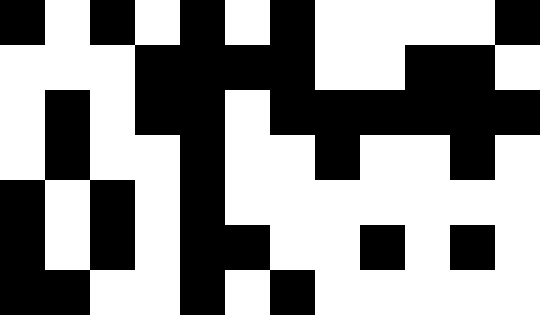[["black", "white", "black", "white", "black", "white", "black", "white", "white", "white", "white", "black"], ["white", "white", "white", "black", "black", "black", "black", "white", "white", "black", "black", "white"], ["white", "black", "white", "black", "black", "white", "black", "black", "black", "black", "black", "black"], ["white", "black", "white", "white", "black", "white", "white", "black", "white", "white", "black", "white"], ["black", "white", "black", "white", "black", "white", "white", "white", "white", "white", "white", "white"], ["black", "white", "black", "white", "black", "black", "white", "white", "black", "white", "black", "white"], ["black", "black", "white", "white", "black", "white", "black", "white", "white", "white", "white", "white"]]